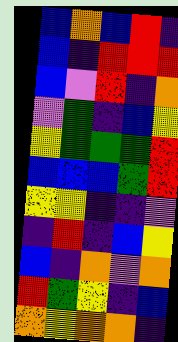[["blue", "orange", "blue", "red", "indigo"], ["blue", "indigo", "red", "red", "red"], ["blue", "violet", "red", "indigo", "orange"], ["violet", "green", "indigo", "blue", "yellow"], ["yellow", "green", "green", "green", "red"], ["blue", "blue", "blue", "green", "red"], ["yellow", "yellow", "indigo", "indigo", "violet"], ["indigo", "red", "indigo", "blue", "yellow"], ["blue", "indigo", "orange", "violet", "orange"], ["red", "green", "yellow", "indigo", "blue"], ["orange", "yellow", "orange", "orange", "indigo"]]